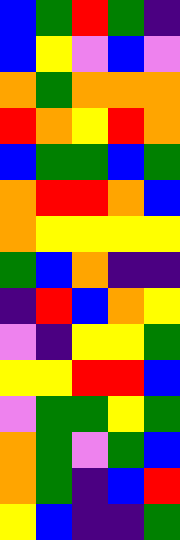[["blue", "green", "red", "green", "indigo"], ["blue", "yellow", "violet", "blue", "violet"], ["orange", "green", "orange", "orange", "orange"], ["red", "orange", "yellow", "red", "orange"], ["blue", "green", "green", "blue", "green"], ["orange", "red", "red", "orange", "blue"], ["orange", "yellow", "yellow", "yellow", "yellow"], ["green", "blue", "orange", "indigo", "indigo"], ["indigo", "red", "blue", "orange", "yellow"], ["violet", "indigo", "yellow", "yellow", "green"], ["yellow", "yellow", "red", "red", "blue"], ["violet", "green", "green", "yellow", "green"], ["orange", "green", "violet", "green", "blue"], ["orange", "green", "indigo", "blue", "red"], ["yellow", "blue", "indigo", "indigo", "green"]]